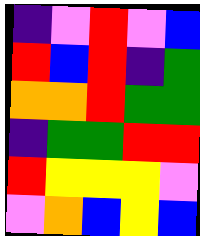[["indigo", "violet", "red", "violet", "blue"], ["red", "blue", "red", "indigo", "green"], ["orange", "orange", "red", "green", "green"], ["indigo", "green", "green", "red", "red"], ["red", "yellow", "yellow", "yellow", "violet"], ["violet", "orange", "blue", "yellow", "blue"]]